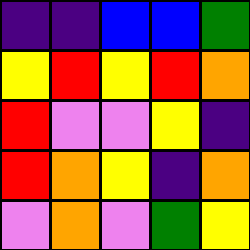[["indigo", "indigo", "blue", "blue", "green"], ["yellow", "red", "yellow", "red", "orange"], ["red", "violet", "violet", "yellow", "indigo"], ["red", "orange", "yellow", "indigo", "orange"], ["violet", "orange", "violet", "green", "yellow"]]